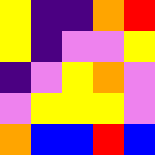[["yellow", "indigo", "indigo", "orange", "red"], ["yellow", "indigo", "violet", "violet", "yellow"], ["indigo", "violet", "yellow", "orange", "violet"], ["violet", "yellow", "yellow", "yellow", "violet"], ["orange", "blue", "blue", "red", "blue"]]